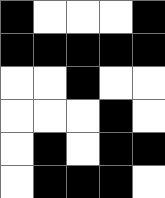[["black", "white", "white", "white", "black"], ["black", "black", "black", "black", "black"], ["white", "white", "black", "white", "white"], ["white", "white", "white", "black", "white"], ["white", "black", "white", "black", "black"], ["white", "black", "black", "black", "white"]]